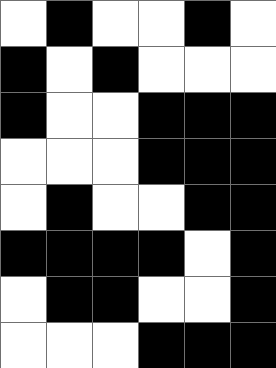[["white", "black", "white", "white", "black", "white"], ["black", "white", "black", "white", "white", "white"], ["black", "white", "white", "black", "black", "black"], ["white", "white", "white", "black", "black", "black"], ["white", "black", "white", "white", "black", "black"], ["black", "black", "black", "black", "white", "black"], ["white", "black", "black", "white", "white", "black"], ["white", "white", "white", "black", "black", "black"]]